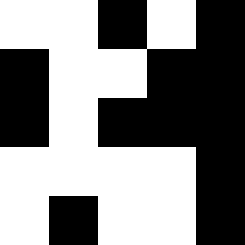[["white", "white", "black", "white", "black"], ["black", "white", "white", "black", "black"], ["black", "white", "black", "black", "black"], ["white", "white", "white", "white", "black"], ["white", "black", "white", "white", "black"]]